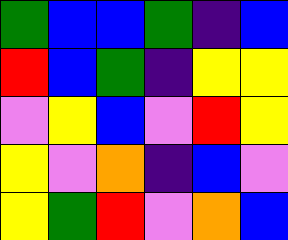[["green", "blue", "blue", "green", "indigo", "blue"], ["red", "blue", "green", "indigo", "yellow", "yellow"], ["violet", "yellow", "blue", "violet", "red", "yellow"], ["yellow", "violet", "orange", "indigo", "blue", "violet"], ["yellow", "green", "red", "violet", "orange", "blue"]]